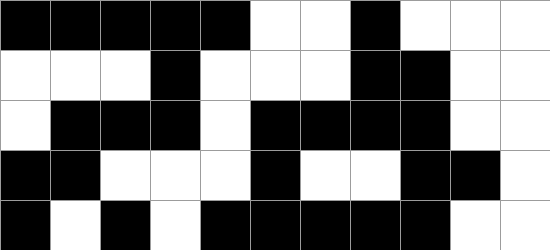[["black", "black", "black", "black", "black", "white", "white", "black", "white", "white", "white"], ["white", "white", "white", "black", "white", "white", "white", "black", "black", "white", "white"], ["white", "black", "black", "black", "white", "black", "black", "black", "black", "white", "white"], ["black", "black", "white", "white", "white", "black", "white", "white", "black", "black", "white"], ["black", "white", "black", "white", "black", "black", "black", "black", "black", "white", "white"]]